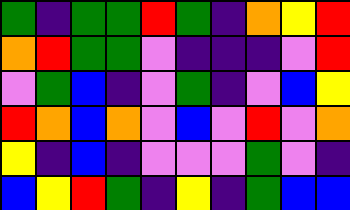[["green", "indigo", "green", "green", "red", "green", "indigo", "orange", "yellow", "red"], ["orange", "red", "green", "green", "violet", "indigo", "indigo", "indigo", "violet", "red"], ["violet", "green", "blue", "indigo", "violet", "green", "indigo", "violet", "blue", "yellow"], ["red", "orange", "blue", "orange", "violet", "blue", "violet", "red", "violet", "orange"], ["yellow", "indigo", "blue", "indigo", "violet", "violet", "violet", "green", "violet", "indigo"], ["blue", "yellow", "red", "green", "indigo", "yellow", "indigo", "green", "blue", "blue"]]